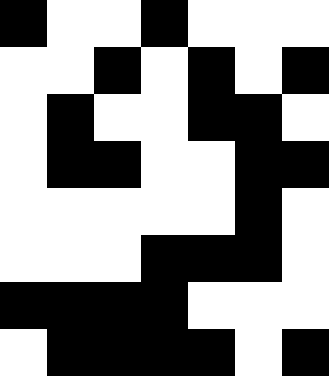[["black", "white", "white", "black", "white", "white", "white"], ["white", "white", "black", "white", "black", "white", "black"], ["white", "black", "white", "white", "black", "black", "white"], ["white", "black", "black", "white", "white", "black", "black"], ["white", "white", "white", "white", "white", "black", "white"], ["white", "white", "white", "black", "black", "black", "white"], ["black", "black", "black", "black", "white", "white", "white"], ["white", "black", "black", "black", "black", "white", "black"]]